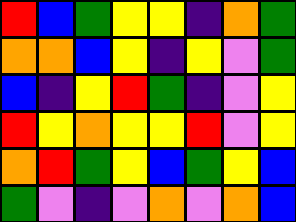[["red", "blue", "green", "yellow", "yellow", "indigo", "orange", "green"], ["orange", "orange", "blue", "yellow", "indigo", "yellow", "violet", "green"], ["blue", "indigo", "yellow", "red", "green", "indigo", "violet", "yellow"], ["red", "yellow", "orange", "yellow", "yellow", "red", "violet", "yellow"], ["orange", "red", "green", "yellow", "blue", "green", "yellow", "blue"], ["green", "violet", "indigo", "violet", "orange", "violet", "orange", "blue"]]